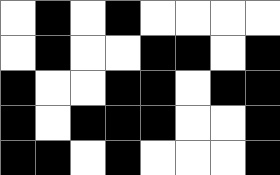[["white", "black", "white", "black", "white", "white", "white", "white"], ["white", "black", "white", "white", "black", "black", "white", "black"], ["black", "white", "white", "black", "black", "white", "black", "black"], ["black", "white", "black", "black", "black", "white", "white", "black"], ["black", "black", "white", "black", "white", "white", "white", "black"]]